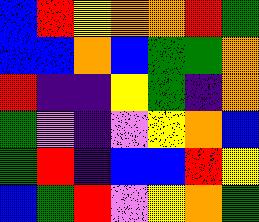[["blue", "red", "yellow", "orange", "orange", "red", "green"], ["blue", "blue", "orange", "blue", "green", "green", "orange"], ["red", "indigo", "indigo", "yellow", "green", "indigo", "orange"], ["green", "violet", "indigo", "violet", "yellow", "orange", "blue"], ["green", "red", "indigo", "blue", "blue", "red", "yellow"], ["blue", "green", "red", "violet", "yellow", "orange", "green"]]